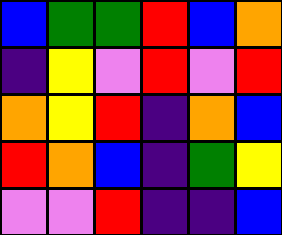[["blue", "green", "green", "red", "blue", "orange"], ["indigo", "yellow", "violet", "red", "violet", "red"], ["orange", "yellow", "red", "indigo", "orange", "blue"], ["red", "orange", "blue", "indigo", "green", "yellow"], ["violet", "violet", "red", "indigo", "indigo", "blue"]]